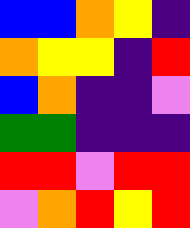[["blue", "blue", "orange", "yellow", "indigo"], ["orange", "yellow", "yellow", "indigo", "red"], ["blue", "orange", "indigo", "indigo", "violet"], ["green", "green", "indigo", "indigo", "indigo"], ["red", "red", "violet", "red", "red"], ["violet", "orange", "red", "yellow", "red"]]